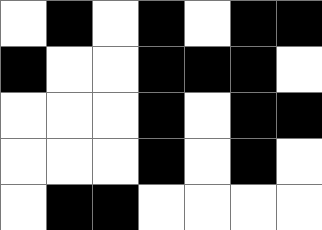[["white", "black", "white", "black", "white", "black", "black"], ["black", "white", "white", "black", "black", "black", "white"], ["white", "white", "white", "black", "white", "black", "black"], ["white", "white", "white", "black", "white", "black", "white"], ["white", "black", "black", "white", "white", "white", "white"]]